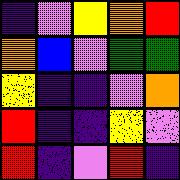[["indigo", "violet", "yellow", "orange", "red"], ["orange", "blue", "violet", "green", "green"], ["yellow", "indigo", "indigo", "violet", "orange"], ["red", "indigo", "indigo", "yellow", "violet"], ["red", "indigo", "violet", "red", "indigo"]]